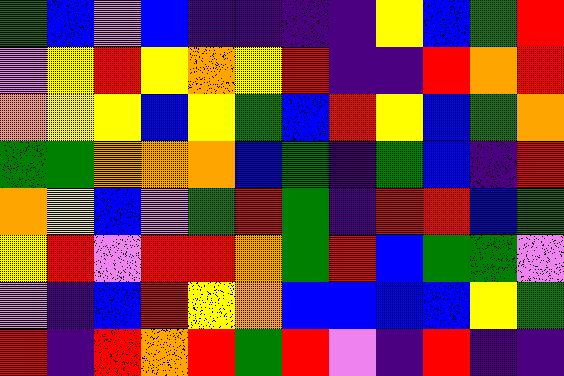[["green", "blue", "violet", "blue", "indigo", "indigo", "indigo", "indigo", "yellow", "blue", "green", "red"], ["violet", "yellow", "red", "yellow", "orange", "yellow", "red", "indigo", "indigo", "red", "orange", "red"], ["orange", "yellow", "yellow", "blue", "yellow", "green", "blue", "red", "yellow", "blue", "green", "orange"], ["green", "green", "orange", "orange", "orange", "blue", "green", "indigo", "green", "blue", "indigo", "red"], ["orange", "yellow", "blue", "violet", "green", "red", "green", "indigo", "red", "red", "blue", "green"], ["yellow", "red", "violet", "red", "red", "orange", "green", "red", "blue", "green", "green", "violet"], ["violet", "indigo", "blue", "red", "yellow", "orange", "blue", "blue", "blue", "blue", "yellow", "green"], ["red", "indigo", "red", "orange", "red", "green", "red", "violet", "indigo", "red", "indigo", "indigo"]]